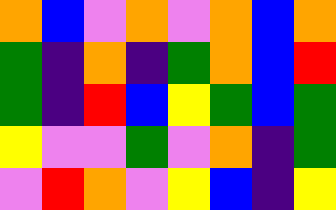[["orange", "blue", "violet", "orange", "violet", "orange", "blue", "orange"], ["green", "indigo", "orange", "indigo", "green", "orange", "blue", "red"], ["green", "indigo", "red", "blue", "yellow", "green", "blue", "green"], ["yellow", "violet", "violet", "green", "violet", "orange", "indigo", "green"], ["violet", "red", "orange", "violet", "yellow", "blue", "indigo", "yellow"]]